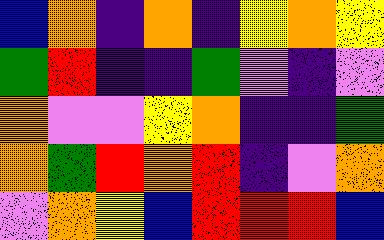[["blue", "orange", "indigo", "orange", "indigo", "yellow", "orange", "yellow"], ["green", "red", "indigo", "indigo", "green", "violet", "indigo", "violet"], ["orange", "violet", "violet", "yellow", "orange", "indigo", "indigo", "green"], ["orange", "green", "red", "orange", "red", "indigo", "violet", "orange"], ["violet", "orange", "yellow", "blue", "red", "red", "red", "blue"]]